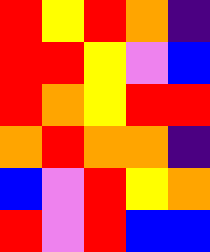[["red", "yellow", "red", "orange", "indigo"], ["red", "red", "yellow", "violet", "blue"], ["red", "orange", "yellow", "red", "red"], ["orange", "red", "orange", "orange", "indigo"], ["blue", "violet", "red", "yellow", "orange"], ["red", "violet", "red", "blue", "blue"]]